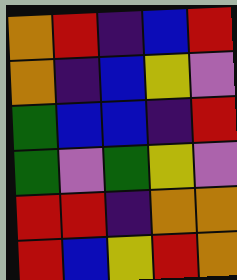[["orange", "red", "indigo", "blue", "red"], ["orange", "indigo", "blue", "yellow", "violet"], ["green", "blue", "blue", "indigo", "red"], ["green", "violet", "green", "yellow", "violet"], ["red", "red", "indigo", "orange", "orange"], ["red", "blue", "yellow", "red", "orange"]]